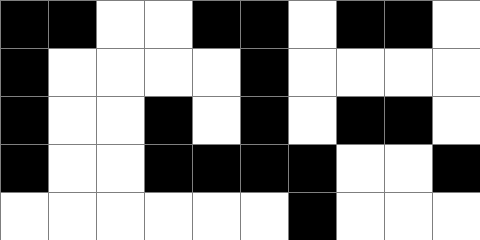[["black", "black", "white", "white", "black", "black", "white", "black", "black", "white"], ["black", "white", "white", "white", "white", "black", "white", "white", "white", "white"], ["black", "white", "white", "black", "white", "black", "white", "black", "black", "white"], ["black", "white", "white", "black", "black", "black", "black", "white", "white", "black"], ["white", "white", "white", "white", "white", "white", "black", "white", "white", "white"]]